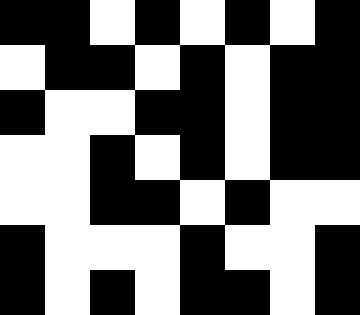[["black", "black", "white", "black", "white", "black", "white", "black"], ["white", "black", "black", "white", "black", "white", "black", "black"], ["black", "white", "white", "black", "black", "white", "black", "black"], ["white", "white", "black", "white", "black", "white", "black", "black"], ["white", "white", "black", "black", "white", "black", "white", "white"], ["black", "white", "white", "white", "black", "white", "white", "black"], ["black", "white", "black", "white", "black", "black", "white", "black"]]